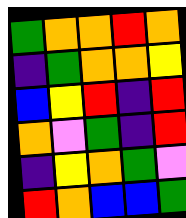[["green", "orange", "orange", "red", "orange"], ["indigo", "green", "orange", "orange", "yellow"], ["blue", "yellow", "red", "indigo", "red"], ["orange", "violet", "green", "indigo", "red"], ["indigo", "yellow", "orange", "green", "violet"], ["red", "orange", "blue", "blue", "green"]]